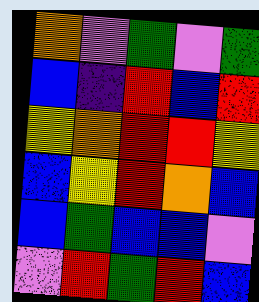[["orange", "violet", "green", "violet", "green"], ["blue", "indigo", "red", "blue", "red"], ["yellow", "orange", "red", "red", "yellow"], ["blue", "yellow", "red", "orange", "blue"], ["blue", "green", "blue", "blue", "violet"], ["violet", "red", "green", "red", "blue"]]